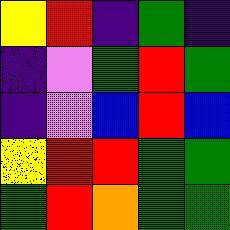[["yellow", "red", "indigo", "green", "indigo"], ["indigo", "violet", "green", "red", "green"], ["indigo", "violet", "blue", "red", "blue"], ["yellow", "red", "red", "green", "green"], ["green", "red", "orange", "green", "green"]]